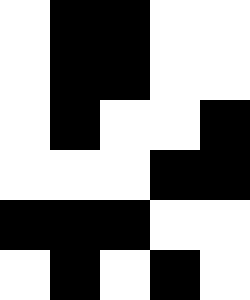[["white", "black", "black", "white", "white"], ["white", "black", "black", "white", "white"], ["white", "black", "white", "white", "black"], ["white", "white", "white", "black", "black"], ["black", "black", "black", "white", "white"], ["white", "black", "white", "black", "white"]]